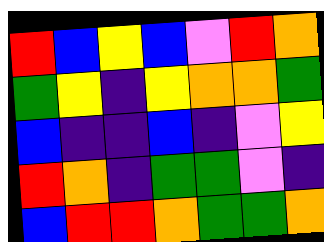[["red", "blue", "yellow", "blue", "violet", "red", "orange"], ["green", "yellow", "indigo", "yellow", "orange", "orange", "green"], ["blue", "indigo", "indigo", "blue", "indigo", "violet", "yellow"], ["red", "orange", "indigo", "green", "green", "violet", "indigo"], ["blue", "red", "red", "orange", "green", "green", "orange"]]